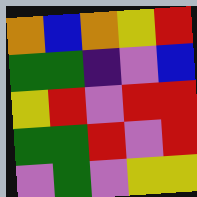[["orange", "blue", "orange", "yellow", "red"], ["green", "green", "indigo", "violet", "blue"], ["yellow", "red", "violet", "red", "red"], ["green", "green", "red", "violet", "red"], ["violet", "green", "violet", "yellow", "yellow"]]